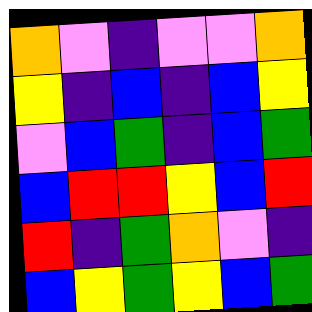[["orange", "violet", "indigo", "violet", "violet", "orange"], ["yellow", "indigo", "blue", "indigo", "blue", "yellow"], ["violet", "blue", "green", "indigo", "blue", "green"], ["blue", "red", "red", "yellow", "blue", "red"], ["red", "indigo", "green", "orange", "violet", "indigo"], ["blue", "yellow", "green", "yellow", "blue", "green"]]